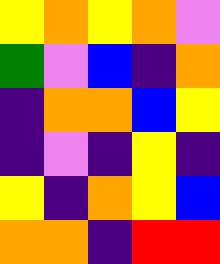[["yellow", "orange", "yellow", "orange", "violet"], ["green", "violet", "blue", "indigo", "orange"], ["indigo", "orange", "orange", "blue", "yellow"], ["indigo", "violet", "indigo", "yellow", "indigo"], ["yellow", "indigo", "orange", "yellow", "blue"], ["orange", "orange", "indigo", "red", "red"]]